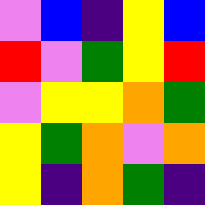[["violet", "blue", "indigo", "yellow", "blue"], ["red", "violet", "green", "yellow", "red"], ["violet", "yellow", "yellow", "orange", "green"], ["yellow", "green", "orange", "violet", "orange"], ["yellow", "indigo", "orange", "green", "indigo"]]